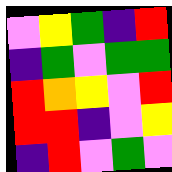[["violet", "yellow", "green", "indigo", "red"], ["indigo", "green", "violet", "green", "green"], ["red", "orange", "yellow", "violet", "red"], ["red", "red", "indigo", "violet", "yellow"], ["indigo", "red", "violet", "green", "violet"]]